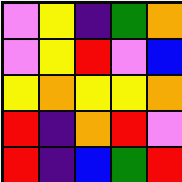[["violet", "yellow", "indigo", "green", "orange"], ["violet", "yellow", "red", "violet", "blue"], ["yellow", "orange", "yellow", "yellow", "orange"], ["red", "indigo", "orange", "red", "violet"], ["red", "indigo", "blue", "green", "red"]]